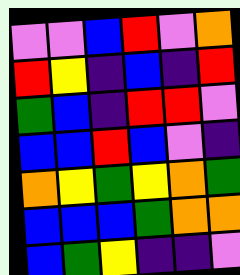[["violet", "violet", "blue", "red", "violet", "orange"], ["red", "yellow", "indigo", "blue", "indigo", "red"], ["green", "blue", "indigo", "red", "red", "violet"], ["blue", "blue", "red", "blue", "violet", "indigo"], ["orange", "yellow", "green", "yellow", "orange", "green"], ["blue", "blue", "blue", "green", "orange", "orange"], ["blue", "green", "yellow", "indigo", "indigo", "violet"]]